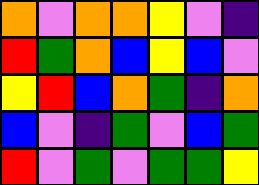[["orange", "violet", "orange", "orange", "yellow", "violet", "indigo"], ["red", "green", "orange", "blue", "yellow", "blue", "violet"], ["yellow", "red", "blue", "orange", "green", "indigo", "orange"], ["blue", "violet", "indigo", "green", "violet", "blue", "green"], ["red", "violet", "green", "violet", "green", "green", "yellow"]]